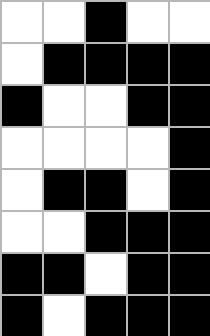[["white", "white", "black", "white", "white"], ["white", "black", "black", "black", "black"], ["black", "white", "white", "black", "black"], ["white", "white", "white", "white", "black"], ["white", "black", "black", "white", "black"], ["white", "white", "black", "black", "black"], ["black", "black", "white", "black", "black"], ["black", "white", "black", "black", "black"]]